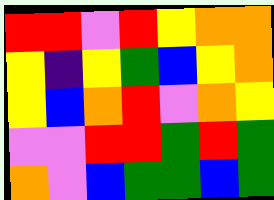[["red", "red", "violet", "red", "yellow", "orange", "orange"], ["yellow", "indigo", "yellow", "green", "blue", "yellow", "orange"], ["yellow", "blue", "orange", "red", "violet", "orange", "yellow"], ["violet", "violet", "red", "red", "green", "red", "green"], ["orange", "violet", "blue", "green", "green", "blue", "green"]]